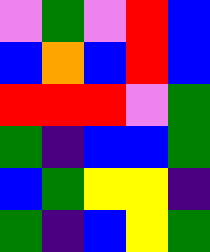[["violet", "green", "violet", "red", "blue"], ["blue", "orange", "blue", "red", "blue"], ["red", "red", "red", "violet", "green"], ["green", "indigo", "blue", "blue", "green"], ["blue", "green", "yellow", "yellow", "indigo"], ["green", "indigo", "blue", "yellow", "green"]]